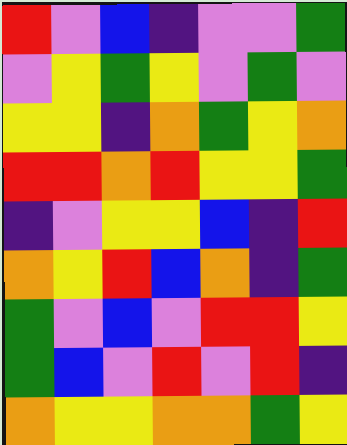[["red", "violet", "blue", "indigo", "violet", "violet", "green"], ["violet", "yellow", "green", "yellow", "violet", "green", "violet"], ["yellow", "yellow", "indigo", "orange", "green", "yellow", "orange"], ["red", "red", "orange", "red", "yellow", "yellow", "green"], ["indigo", "violet", "yellow", "yellow", "blue", "indigo", "red"], ["orange", "yellow", "red", "blue", "orange", "indigo", "green"], ["green", "violet", "blue", "violet", "red", "red", "yellow"], ["green", "blue", "violet", "red", "violet", "red", "indigo"], ["orange", "yellow", "yellow", "orange", "orange", "green", "yellow"]]